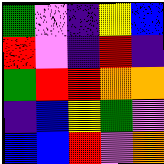[["green", "violet", "indigo", "yellow", "blue"], ["red", "violet", "indigo", "red", "indigo"], ["green", "red", "red", "orange", "orange"], ["indigo", "blue", "yellow", "green", "violet"], ["blue", "blue", "red", "violet", "orange"]]